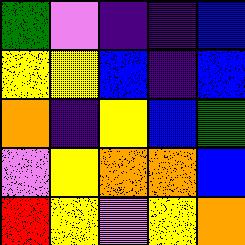[["green", "violet", "indigo", "indigo", "blue"], ["yellow", "yellow", "blue", "indigo", "blue"], ["orange", "indigo", "yellow", "blue", "green"], ["violet", "yellow", "orange", "orange", "blue"], ["red", "yellow", "violet", "yellow", "orange"]]